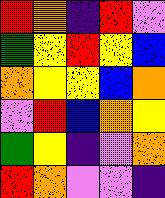[["red", "orange", "indigo", "red", "violet"], ["green", "yellow", "red", "yellow", "blue"], ["orange", "yellow", "yellow", "blue", "orange"], ["violet", "red", "blue", "orange", "yellow"], ["green", "yellow", "indigo", "violet", "orange"], ["red", "orange", "violet", "violet", "indigo"]]